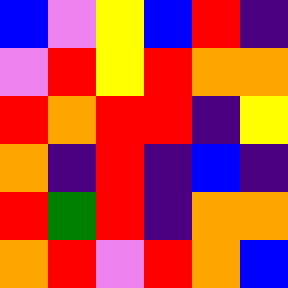[["blue", "violet", "yellow", "blue", "red", "indigo"], ["violet", "red", "yellow", "red", "orange", "orange"], ["red", "orange", "red", "red", "indigo", "yellow"], ["orange", "indigo", "red", "indigo", "blue", "indigo"], ["red", "green", "red", "indigo", "orange", "orange"], ["orange", "red", "violet", "red", "orange", "blue"]]